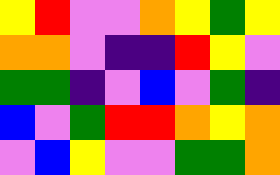[["yellow", "red", "violet", "violet", "orange", "yellow", "green", "yellow"], ["orange", "orange", "violet", "indigo", "indigo", "red", "yellow", "violet"], ["green", "green", "indigo", "violet", "blue", "violet", "green", "indigo"], ["blue", "violet", "green", "red", "red", "orange", "yellow", "orange"], ["violet", "blue", "yellow", "violet", "violet", "green", "green", "orange"]]